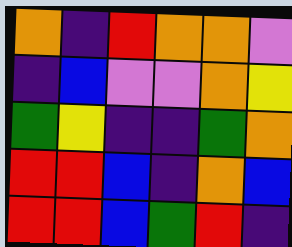[["orange", "indigo", "red", "orange", "orange", "violet"], ["indigo", "blue", "violet", "violet", "orange", "yellow"], ["green", "yellow", "indigo", "indigo", "green", "orange"], ["red", "red", "blue", "indigo", "orange", "blue"], ["red", "red", "blue", "green", "red", "indigo"]]